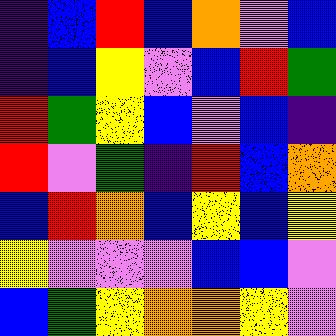[["indigo", "blue", "red", "blue", "orange", "violet", "blue"], ["indigo", "blue", "yellow", "violet", "blue", "red", "green"], ["red", "green", "yellow", "blue", "violet", "blue", "indigo"], ["red", "violet", "green", "indigo", "red", "blue", "orange"], ["blue", "red", "orange", "blue", "yellow", "blue", "yellow"], ["yellow", "violet", "violet", "violet", "blue", "blue", "violet"], ["blue", "green", "yellow", "orange", "orange", "yellow", "violet"]]